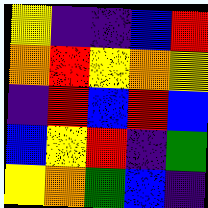[["yellow", "indigo", "indigo", "blue", "red"], ["orange", "red", "yellow", "orange", "yellow"], ["indigo", "red", "blue", "red", "blue"], ["blue", "yellow", "red", "indigo", "green"], ["yellow", "orange", "green", "blue", "indigo"]]